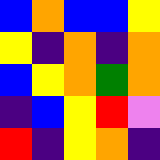[["blue", "orange", "blue", "blue", "yellow"], ["yellow", "indigo", "orange", "indigo", "orange"], ["blue", "yellow", "orange", "green", "orange"], ["indigo", "blue", "yellow", "red", "violet"], ["red", "indigo", "yellow", "orange", "indigo"]]